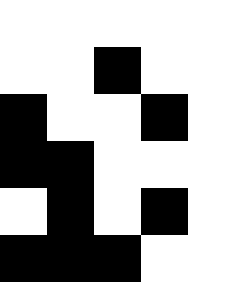[["white", "white", "white", "white", "white"], ["white", "white", "black", "white", "white"], ["black", "white", "white", "black", "white"], ["black", "black", "white", "white", "white"], ["white", "black", "white", "black", "white"], ["black", "black", "black", "white", "white"]]